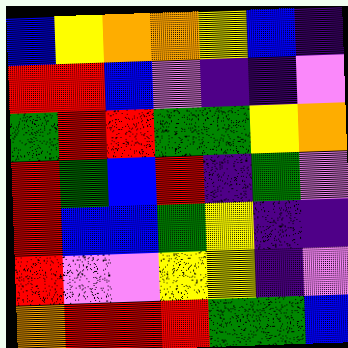[["blue", "yellow", "orange", "orange", "yellow", "blue", "indigo"], ["red", "red", "blue", "violet", "indigo", "indigo", "violet"], ["green", "red", "red", "green", "green", "yellow", "orange"], ["red", "green", "blue", "red", "indigo", "green", "violet"], ["red", "blue", "blue", "green", "yellow", "indigo", "indigo"], ["red", "violet", "violet", "yellow", "yellow", "indigo", "violet"], ["orange", "red", "red", "red", "green", "green", "blue"]]